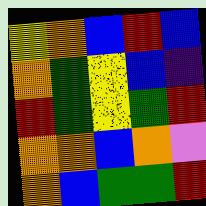[["yellow", "orange", "blue", "red", "blue"], ["orange", "green", "yellow", "blue", "indigo"], ["red", "green", "yellow", "green", "red"], ["orange", "orange", "blue", "orange", "violet"], ["orange", "blue", "green", "green", "red"]]